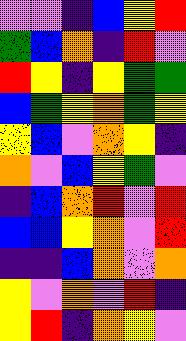[["violet", "violet", "indigo", "blue", "yellow", "red"], ["green", "blue", "orange", "indigo", "red", "violet"], ["red", "yellow", "indigo", "yellow", "green", "green"], ["blue", "green", "yellow", "orange", "green", "yellow"], ["yellow", "blue", "violet", "orange", "yellow", "indigo"], ["orange", "violet", "blue", "yellow", "green", "violet"], ["indigo", "blue", "orange", "red", "violet", "red"], ["blue", "blue", "yellow", "orange", "violet", "red"], ["indigo", "indigo", "blue", "orange", "violet", "orange"], ["yellow", "violet", "orange", "violet", "red", "indigo"], ["yellow", "red", "indigo", "orange", "yellow", "violet"]]